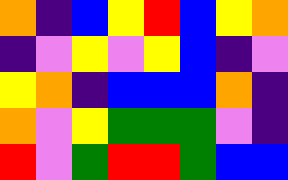[["orange", "indigo", "blue", "yellow", "red", "blue", "yellow", "orange"], ["indigo", "violet", "yellow", "violet", "yellow", "blue", "indigo", "violet"], ["yellow", "orange", "indigo", "blue", "blue", "blue", "orange", "indigo"], ["orange", "violet", "yellow", "green", "green", "green", "violet", "indigo"], ["red", "violet", "green", "red", "red", "green", "blue", "blue"]]